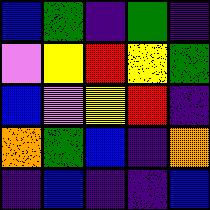[["blue", "green", "indigo", "green", "indigo"], ["violet", "yellow", "red", "yellow", "green"], ["blue", "violet", "yellow", "red", "indigo"], ["orange", "green", "blue", "indigo", "orange"], ["indigo", "blue", "indigo", "indigo", "blue"]]